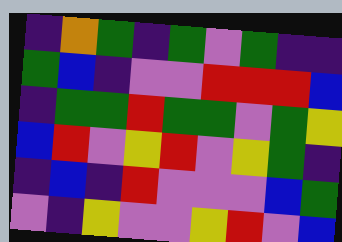[["indigo", "orange", "green", "indigo", "green", "violet", "green", "indigo", "indigo"], ["green", "blue", "indigo", "violet", "violet", "red", "red", "red", "blue"], ["indigo", "green", "green", "red", "green", "green", "violet", "green", "yellow"], ["blue", "red", "violet", "yellow", "red", "violet", "yellow", "green", "indigo"], ["indigo", "blue", "indigo", "red", "violet", "violet", "violet", "blue", "green"], ["violet", "indigo", "yellow", "violet", "violet", "yellow", "red", "violet", "blue"]]